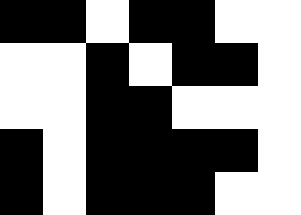[["black", "black", "white", "black", "black", "white", "white"], ["white", "white", "black", "white", "black", "black", "white"], ["white", "white", "black", "black", "white", "white", "white"], ["black", "white", "black", "black", "black", "black", "white"], ["black", "white", "black", "black", "black", "white", "white"]]